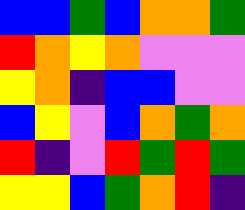[["blue", "blue", "green", "blue", "orange", "orange", "green"], ["red", "orange", "yellow", "orange", "violet", "violet", "violet"], ["yellow", "orange", "indigo", "blue", "blue", "violet", "violet"], ["blue", "yellow", "violet", "blue", "orange", "green", "orange"], ["red", "indigo", "violet", "red", "green", "red", "green"], ["yellow", "yellow", "blue", "green", "orange", "red", "indigo"]]